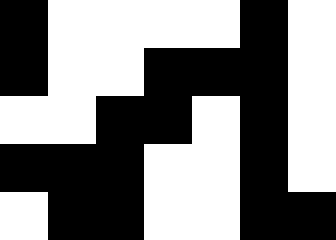[["black", "white", "white", "white", "white", "black", "white"], ["black", "white", "white", "black", "black", "black", "white"], ["white", "white", "black", "black", "white", "black", "white"], ["black", "black", "black", "white", "white", "black", "white"], ["white", "black", "black", "white", "white", "black", "black"]]